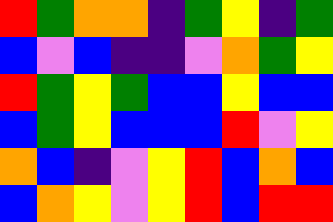[["red", "green", "orange", "orange", "indigo", "green", "yellow", "indigo", "green"], ["blue", "violet", "blue", "indigo", "indigo", "violet", "orange", "green", "yellow"], ["red", "green", "yellow", "green", "blue", "blue", "yellow", "blue", "blue"], ["blue", "green", "yellow", "blue", "blue", "blue", "red", "violet", "yellow"], ["orange", "blue", "indigo", "violet", "yellow", "red", "blue", "orange", "blue"], ["blue", "orange", "yellow", "violet", "yellow", "red", "blue", "red", "red"]]